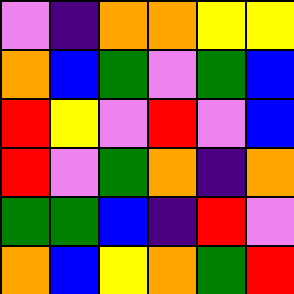[["violet", "indigo", "orange", "orange", "yellow", "yellow"], ["orange", "blue", "green", "violet", "green", "blue"], ["red", "yellow", "violet", "red", "violet", "blue"], ["red", "violet", "green", "orange", "indigo", "orange"], ["green", "green", "blue", "indigo", "red", "violet"], ["orange", "blue", "yellow", "orange", "green", "red"]]